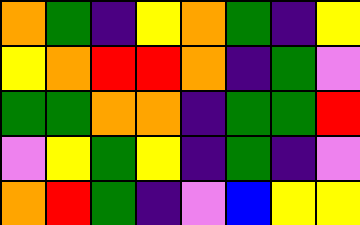[["orange", "green", "indigo", "yellow", "orange", "green", "indigo", "yellow"], ["yellow", "orange", "red", "red", "orange", "indigo", "green", "violet"], ["green", "green", "orange", "orange", "indigo", "green", "green", "red"], ["violet", "yellow", "green", "yellow", "indigo", "green", "indigo", "violet"], ["orange", "red", "green", "indigo", "violet", "blue", "yellow", "yellow"]]